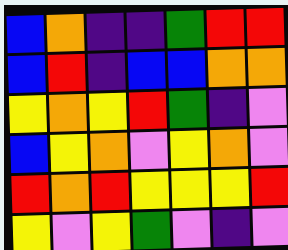[["blue", "orange", "indigo", "indigo", "green", "red", "red"], ["blue", "red", "indigo", "blue", "blue", "orange", "orange"], ["yellow", "orange", "yellow", "red", "green", "indigo", "violet"], ["blue", "yellow", "orange", "violet", "yellow", "orange", "violet"], ["red", "orange", "red", "yellow", "yellow", "yellow", "red"], ["yellow", "violet", "yellow", "green", "violet", "indigo", "violet"]]